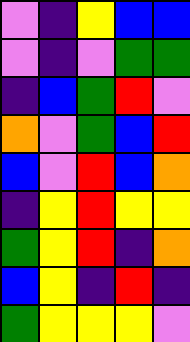[["violet", "indigo", "yellow", "blue", "blue"], ["violet", "indigo", "violet", "green", "green"], ["indigo", "blue", "green", "red", "violet"], ["orange", "violet", "green", "blue", "red"], ["blue", "violet", "red", "blue", "orange"], ["indigo", "yellow", "red", "yellow", "yellow"], ["green", "yellow", "red", "indigo", "orange"], ["blue", "yellow", "indigo", "red", "indigo"], ["green", "yellow", "yellow", "yellow", "violet"]]